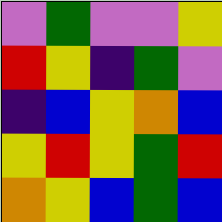[["violet", "green", "violet", "violet", "yellow"], ["red", "yellow", "indigo", "green", "violet"], ["indigo", "blue", "yellow", "orange", "blue"], ["yellow", "red", "yellow", "green", "red"], ["orange", "yellow", "blue", "green", "blue"]]